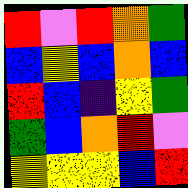[["red", "violet", "red", "orange", "green"], ["blue", "yellow", "blue", "orange", "blue"], ["red", "blue", "indigo", "yellow", "green"], ["green", "blue", "orange", "red", "violet"], ["yellow", "yellow", "yellow", "blue", "red"]]